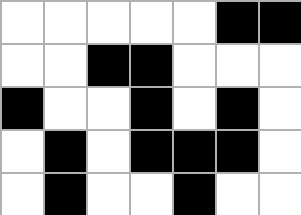[["white", "white", "white", "white", "white", "black", "black"], ["white", "white", "black", "black", "white", "white", "white"], ["black", "white", "white", "black", "white", "black", "white"], ["white", "black", "white", "black", "black", "black", "white"], ["white", "black", "white", "white", "black", "white", "white"]]